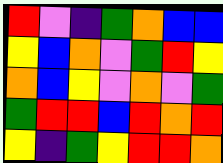[["red", "violet", "indigo", "green", "orange", "blue", "blue"], ["yellow", "blue", "orange", "violet", "green", "red", "yellow"], ["orange", "blue", "yellow", "violet", "orange", "violet", "green"], ["green", "red", "red", "blue", "red", "orange", "red"], ["yellow", "indigo", "green", "yellow", "red", "red", "orange"]]